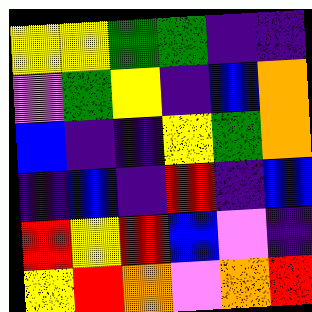[["yellow", "yellow", "green", "green", "indigo", "indigo"], ["violet", "green", "yellow", "indigo", "blue", "orange"], ["blue", "indigo", "indigo", "yellow", "green", "orange"], ["indigo", "blue", "indigo", "red", "indigo", "blue"], ["red", "yellow", "red", "blue", "violet", "indigo"], ["yellow", "red", "orange", "violet", "orange", "red"]]